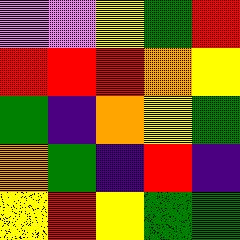[["violet", "violet", "yellow", "green", "red"], ["red", "red", "red", "orange", "yellow"], ["green", "indigo", "orange", "yellow", "green"], ["orange", "green", "indigo", "red", "indigo"], ["yellow", "red", "yellow", "green", "green"]]